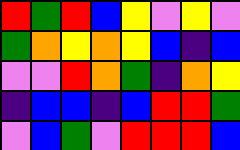[["red", "green", "red", "blue", "yellow", "violet", "yellow", "violet"], ["green", "orange", "yellow", "orange", "yellow", "blue", "indigo", "blue"], ["violet", "violet", "red", "orange", "green", "indigo", "orange", "yellow"], ["indigo", "blue", "blue", "indigo", "blue", "red", "red", "green"], ["violet", "blue", "green", "violet", "red", "red", "red", "blue"]]